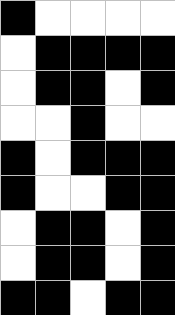[["black", "white", "white", "white", "white"], ["white", "black", "black", "black", "black"], ["white", "black", "black", "white", "black"], ["white", "white", "black", "white", "white"], ["black", "white", "black", "black", "black"], ["black", "white", "white", "black", "black"], ["white", "black", "black", "white", "black"], ["white", "black", "black", "white", "black"], ["black", "black", "white", "black", "black"]]